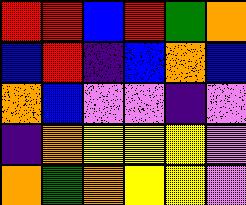[["red", "red", "blue", "red", "green", "orange"], ["blue", "red", "indigo", "blue", "orange", "blue"], ["orange", "blue", "violet", "violet", "indigo", "violet"], ["indigo", "orange", "yellow", "yellow", "yellow", "violet"], ["orange", "green", "orange", "yellow", "yellow", "violet"]]